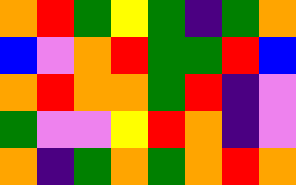[["orange", "red", "green", "yellow", "green", "indigo", "green", "orange"], ["blue", "violet", "orange", "red", "green", "green", "red", "blue"], ["orange", "red", "orange", "orange", "green", "red", "indigo", "violet"], ["green", "violet", "violet", "yellow", "red", "orange", "indigo", "violet"], ["orange", "indigo", "green", "orange", "green", "orange", "red", "orange"]]